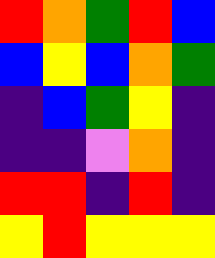[["red", "orange", "green", "red", "blue"], ["blue", "yellow", "blue", "orange", "green"], ["indigo", "blue", "green", "yellow", "indigo"], ["indigo", "indigo", "violet", "orange", "indigo"], ["red", "red", "indigo", "red", "indigo"], ["yellow", "red", "yellow", "yellow", "yellow"]]